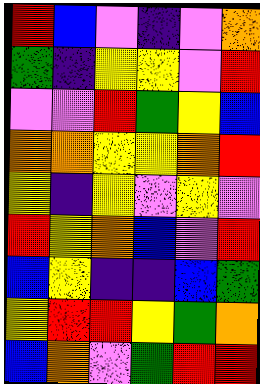[["red", "blue", "violet", "indigo", "violet", "orange"], ["green", "indigo", "yellow", "yellow", "violet", "red"], ["violet", "violet", "red", "green", "yellow", "blue"], ["orange", "orange", "yellow", "yellow", "orange", "red"], ["yellow", "indigo", "yellow", "violet", "yellow", "violet"], ["red", "yellow", "orange", "blue", "violet", "red"], ["blue", "yellow", "indigo", "indigo", "blue", "green"], ["yellow", "red", "red", "yellow", "green", "orange"], ["blue", "orange", "violet", "green", "red", "red"]]